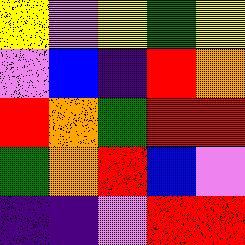[["yellow", "violet", "yellow", "green", "yellow"], ["violet", "blue", "indigo", "red", "orange"], ["red", "orange", "green", "red", "red"], ["green", "orange", "red", "blue", "violet"], ["indigo", "indigo", "violet", "red", "red"]]